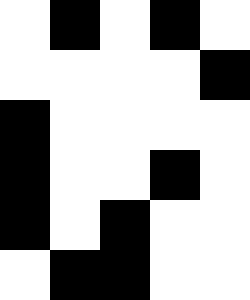[["white", "black", "white", "black", "white"], ["white", "white", "white", "white", "black"], ["black", "white", "white", "white", "white"], ["black", "white", "white", "black", "white"], ["black", "white", "black", "white", "white"], ["white", "black", "black", "white", "white"]]